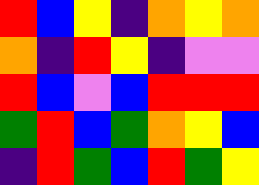[["red", "blue", "yellow", "indigo", "orange", "yellow", "orange"], ["orange", "indigo", "red", "yellow", "indigo", "violet", "violet"], ["red", "blue", "violet", "blue", "red", "red", "red"], ["green", "red", "blue", "green", "orange", "yellow", "blue"], ["indigo", "red", "green", "blue", "red", "green", "yellow"]]